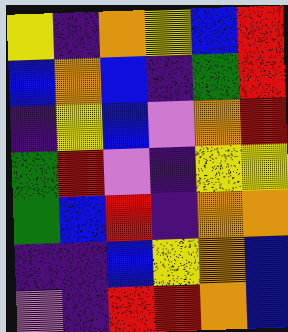[["yellow", "indigo", "orange", "yellow", "blue", "red"], ["blue", "orange", "blue", "indigo", "green", "red"], ["indigo", "yellow", "blue", "violet", "orange", "red"], ["green", "red", "violet", "indigo", "yellow", "yellow"], ["green", "blue", "red", "indigo", "orange", "orange"], ["indigo", "indigo", "blue", "yellow", "orange", "blue"], ["violet", "indigo", "red", "red", "orange", "blue"]]